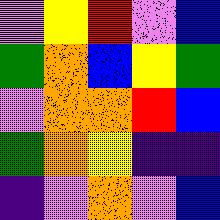[["violet", "yellow", "red", "violet", "blue"], ["green", "orange", "blue", "yellow", "green"], ["violet", "orange", "orange", "red", "blue"], ["green", "orange", "yellow", "indigo", "indigo"], ["indigo", "violet", "orange", "violet", "blue"]]